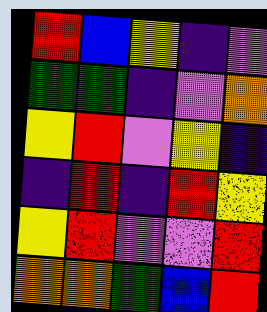[["red", "blue", "yellow", "indigo", "violet"], ["green", "green", "indigo", "violet", "orange"], ["yellow", "red", "violet", "yellow", "indigo"], ["indigo", "red", "indigo", "red", "yellow"], ["yellow", "red", "violet", "violet", "red"], ["orange", "orange", "green", "blue", "red"]]